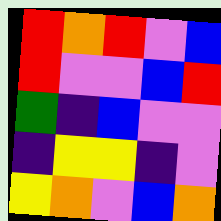[["red", "orange", "red", "violet", "blue"], ["red", "violet", "violet", "blue", "red"], ["green", "indigo", "blue", "violet", "violet"], ["indigo", "yellow", "yellow", "indigo", "violet"], ["yellow", "orange", "violet", "blue", "orange"]]